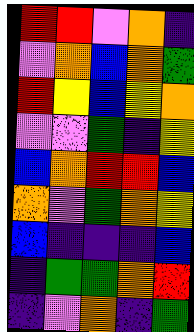[["red", "red", "violet", "orange", "indigo"], ["violet", "orange", "blue", "orange", "green"], ["red", "yellow", "blue", "yellow", "orange"], ["violet", "violet", "green", "indigo", "yellow"], ["blue", "orange", "red", "red", "blue"], ["orange", "violet", "green", "orange", "yellow"], ["blue", "indigo", "indigo", "indigo", "blue"], ["indigo", "green", "green", "orange", "red"], ["indigo", "violet", "orange", "indigo", "green"]]